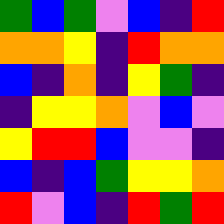[["green", "blue", "green", "violet", "blue", "indigo", "red"], ["orange", "orange", "yellow", "indigo", "red", "orange", "orange"], ["blue", "indigo", "orange", "indigo", "yellow", "green", "indigo"], ["indigo", "yellow", "yellow", "orange", "violet", "blue", "violet"], ["yellow", "red", "red", "blue", "violet", "violet", "indigo"], ["blue", "indigo", "blue", "green", "yellow", "yellow", "orange"], ["red", "violet", "blue", "indigo", "red", "green", "red"]]